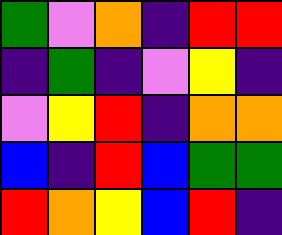[["green", "violet", "orange", "indigo", "red", "red"], ["indigo", "green", "indigo", "violet", "yellow", "indigo"], ["violet", "yellow", "red", "indigo", "orange", "orange"], ["blue", "indigo", "red", "blue", "green", "green"], ["red", "orange", "yellow", "blue", "red", "indigo"]]